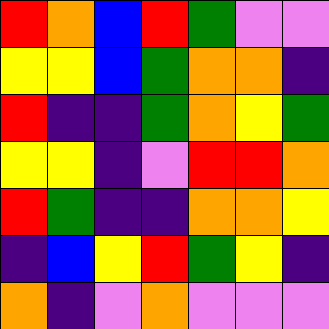[["red", "orange", "blue", "red", "green", "violet", "violet"], ["yellow", "yellow", "blue", "green", "orange", "orange", "indigo"], ["red", "indigo", "indigo", "green", "orange", "yellow", "green"], ["yellow", "yellow", "indigo", "violet", "red", "red", "orange"], ["red", "green", "indigo", "indigo", "orange", "orange", "yellow"], ["indigo", "blue", "yellow", "red", "green", "yellow", "indigo"], ["orange", "indigo", "violet", "orange", "violet", "violet", "violet"]]